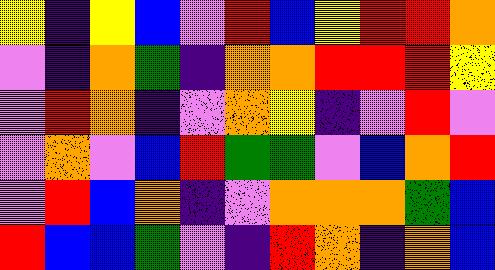[["yellow", "indigo", "yellow", "blue", "violet", "red", "blue", "yellow", "red", "red", "orange"], ["violet", "indigo", "orange", "green", "indigo", "orange", "orange", "red", "red", "red", "yellow"], ["violet", "red", "orange", "indigo", "violet", "orange", "yellow", "indigo", "violet", "red", "violet"], ["violet", "orange", "violet", "blue", "red", "green", "green", "violet", "blue", "orange", "red"], ["violet", "red", "blue", "orange", "indigo", "violet", "orange", "orange", "orange", "green", "blue"], ["red", "blue", "blue", "green", "violet", "indigo", "red", "orange", "indigo", "orange", "blue"]]